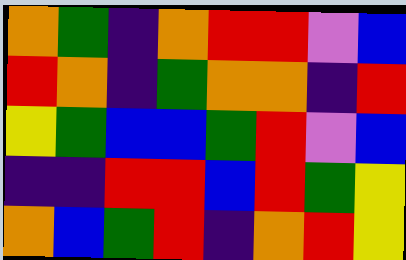[["orange", "green", "indigo", "orange", "red", "red", "violet", "blue"], ["red", "orange", "indigo", "green", "orange", "orange", "indigo", "red"], ["yellow", "green", "blue", "blue", "green", "red", "violet", "blue"], ["indigo", "indigo", "red", "red", "blue", "red", "green", "yellow"], ["orange", "blue", "green", "red", "indigo", "orange", "red", "yellow"]]